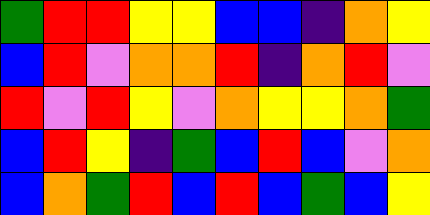[["green", "red", "red", "yellow", "yellow", "blue", "blue", "indigo", "orange", "yellow"], ["blue", "red", "violet", "orange", "orange", "red", "indigo", "orange", "red", "violet"], ["red", "violet", "red", "yellow", "violet", "orange", "yellow", "yellow", "orange", "green"], ["blue", "red", "yellow", "indigo", "green", "blue", "red", "blue", "violet", "orange"], ["blue", "orange", "green", "red", "blue", "red", "blue", "green", "blue", "yellow"]]